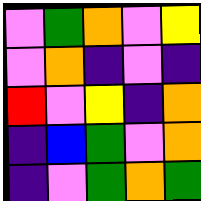[["violet", "green", "orange", "violet", "yellow"], ["violet", "orange", "indigo", "violet", "indigo"], ["red", "violet", "yellow", "indigo", "orange"], ["indigo", "blue", "green", "violet", "orange"], ["indigo", "violet", "green", "orange", "green"]]